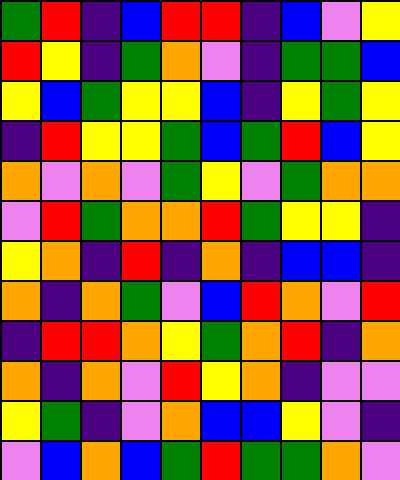[["green", "red", "indigo", "blue", "red", "red", "indigo", "blue", "violet", "yellow"], ["red", "yellow", "indigo", "green", "orange", "violet", "indigo", "green", "green", "blue"], ["yellow", "blue", "green", "yellow", "yellow", "blue", "indigo", "yellow", "green", "yellow"], ["indigo", "red", "yellow", "yellow", "green", "blue", "green", "red", "blue", "yellow"], ["orange", "violet", "orange", "violet", "green", "yellow", "violet", "green", "orange", "orange"], ["violet", "red", "green", "orange", "orange", "red", "green", "yellow", "yellow", "indigo"], ["yellow", "orange", "indigo", "red", "indigo", "orange", "indigo", "blue", "blue", "indigo"], ["orange", "indigo", "orange", "green", "violet", "blue", "red", "orange", "violet", "red"], ["indigo", "red", "red", "orange", "yellow", "green", "orange", "red", "indigo", "orange"], ["orange", "indigo", "orange", "violet", "red", "yellow", "orange", "indigo", "violet", "violet"], ["yellow", "green", "indigo", "violet", "orange", "blue", "blue", "yellow", "violet", "indigo"], ["violet", "blue", "orange", "blue", "green", "red", "green", "green", "orange", "violet"]]